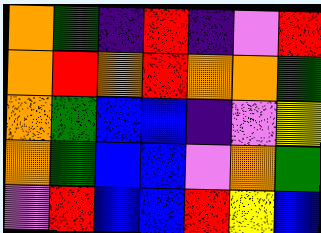[["orange", "green", "indigo", "red", "indigo", "violet", "red"], ["orange", "red", "orange", "red", "orange", "orange", "green"], ["orange", "green", "blue", "blue", "indigo", "violet", "yellow"], ["orange", "green", "blue", "blue", "violet", "orange", "green"], ["violet", "red", "blue", "blue", "red", "yellow", "blue"]]